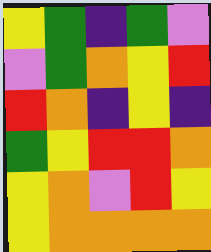[["yellow", "green", "indigo", "green", "violet"], ["violet", "green", "orange", "yellow", "red"], ["red", "orange", "indigo", "yellow", "indigo"], ["green", "yellow", "red", "red", "orange"], ["yellow", "orange", "violet", "red", "yellow"], ["yellow", "orange", "orange", "orange", "orange"]]